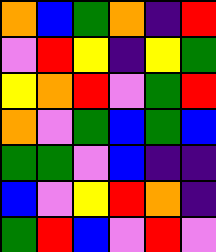[["orange", "blue", "green", "orange", "indigo", "red"], ["violet", "red", "yellow", "indigo", "yellow", "green"], ["yellow", "orange", "red", "violet", "green", "red"], ["orange", "violet", "green", "blue", "green", "blue"], ["green", "green", "violet", "blue", "indigo", "indigo"], ["blue", "violet", "yellow", "red", "orange", "indigo"], ["green", "red", "blue", "violet", "red", "violet"]]